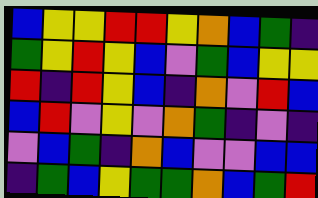[["blue", "yellow", "yellow", "red", "red", "yellow", "orange", "blue", "green", "indigo"], ["green", "yellow", "red", "yellow", "blue", "violet", "green", "blue", "yellow", "yellow"], ["red", "indigo", "red", "yellow", "blue", "indigo", "orange", "violet", "red", "blue"], ["blue", "red", "violet", "yellow", "violet", "orange", "green", "indigo", "violet", "indigo"], ["violet", "blue", "green", "indigo", "orange", "blue", "violet", "violet", "blue", "blue"], ["indigo", "green", "blue", "yellow", "green", "green", "orange", "blue", "green", "red"]]